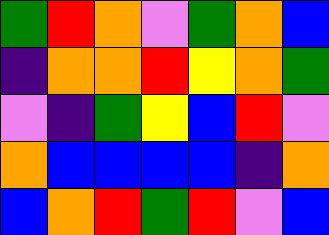[["green", "red", "orange", "violet", "green", "orange", "blue"], ["indigo", "orange", "orange", "red", "yellow", "orange", "green"], ["violet", "indigo", "green", "yellow", "blue", "red", "violet"], ["orange", "blue", "blue", "blue", "blue", "indigo", "orange"], ["blue", "orange", "red", "green", "red", "violet", "blue"]]